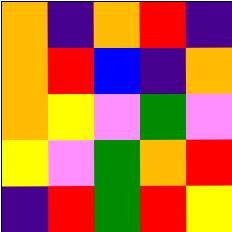[["orange", "indigo", "orange", "red", "indigo"], ["orange", "red", "blue", "indigo", "orange"], ["orange", "yellow", "violet", "green", "violet"], ["yellow", "violet", "green", "orange", "red"], ["indigo", "red", "green", "red", "yellow"]]